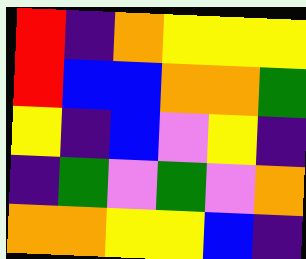[["red", "indigo", "orange", "yellow", "yellow", "yellow"], ["red", "blue", "blue", "orange", "orange", "green"], ["yellow", "indigo", "blue", "violet", "yellow", "indigo"], ["indigo", "green", "violet", "green", "violet", "orange"], ["orange", "orange", "yellow", "yellow", "blue", "indigo"]]